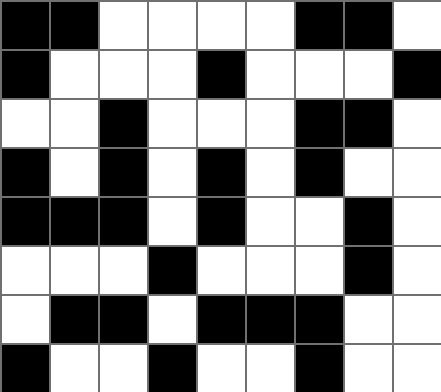[["black", "black", "white", "white", "white", "white", "black", "black", "white"], ["black", "white", "white", "white", "black", "white", "white", "white", "black"], ["white", "white", "black", "white", "white", "white", "black", "black", "white"], ["black", "white", "black", "white", "black", "white", "black", "white", "white"], ["black", "black", "black", "white", "black", "white", "white", "black", "white"], ["white", "white", "white", "black", "white", "white", "white", "black", "white"], ["white", "black", "black", "white", "black", "black", "black", "white", "white"], ["black", "white", "white", "black", "white", "white", "black", "white", "white"]]